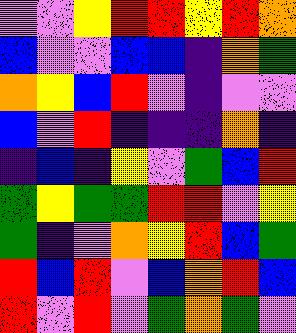[["violet", "violet", "yellow", "red", "red", "yellow", "red", "orange"], ["blue", "violet", "violet", "blue", "blue", "indigo", "orange", "green"], ["orange", "yellow", "blue", "red", "violet", "indigo", "violet", "violet"], ["blue", "violet", "red", "indigo", "indigo", "indigo", "orange", "indigo"], ["indigo", "blue", "indigo", "yellow", "violet", "green", "blue", "red"], ["green", "yellow", "green", "green", "red", "red", "violet", "yellow"], ["green", "indigo", "violet", "orange", "yellow", "red", "blue", "green"], ["red", "blue", "red", "violet", "blue", "orange", "red", "blue"], ["red", "violet", "red", "violet", "green", "orange", "green", "violet"]]